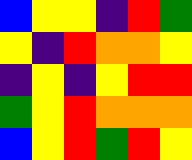[["blue", "yellow", "yellow", "indigo", "red", "green"], ["yellow", "indigo", "red", "orange", "orange", "yellow"], ["indigo", "yellow", "indigo", "yellow", "red", "red"], ["green", "yellow", "red", "orange", "orange", "orange"], ["blue", "yellow", "red", "green", "red", "yellow"]]